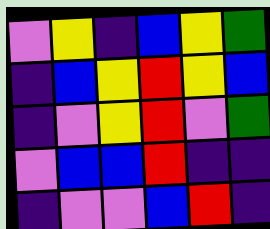[["violet", "yellow", "indigo", "blue", "yellow", "green"], ["indigo", "blue", "yellow", "red", "yellow", "blue"], ["indigo", "violet", "yellow", "red", "violet", "green"], ["violet", "blue", "blue", "red", "indigo", "indigo"], ["indigo", "violet", "violet", "blue", "red", "indigo"]]